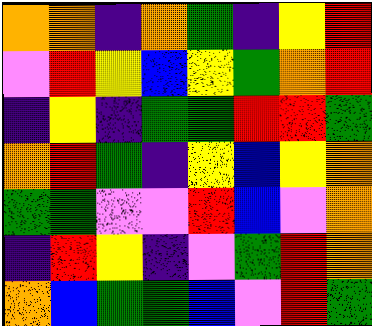[["orange", "orange", "indigo", "orange", "green", "indigo", "yellow", "red"], ["violet", "red", "yellow", "blue", "yellow", "green", "orange", "red"], ["indigo", "yellow", "indigo", "green", "green", "red", "red", "green"], ["orange", "red", "green", "indigo", "yellow", "blue", "yellow", "orange"], ["green", "green", "violet", "violet", "red", "blue", "violet", "orange"], ["indigo", "red", "yellow", "indigo", "violet", "green", "red", "orange"], ["orange", "blue", "green", "green", "blue", "violet", "red", "green"]]